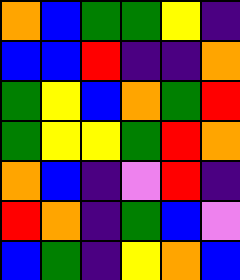[["orange", "blue", "green", "green", "yellow", "indigo"], ["blue", "blue", "red", "indigo", "indigo", "orange"], ["green", "yellow", "blue", "orange", "green", "red"], ["green", "yellow", "yellow", "green", "red", "orange"], ["orange", "blue", "indigo", "violet", "red", "indigo"], ["red", "orange", "indigo", "green", "blue", "violet"], ["blue", "green", "indigo", "yellow", "orange", "blue"]]